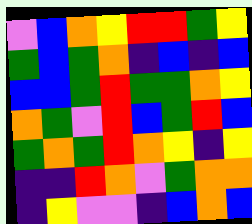[["violet", "blue", "orange", "yellow", "red", "red", "green", "yellow"], ["green", "blue", "green", "orange", "indigo", "blue", "indigo", "blue"], ["blue", "blue", "green", "red", "green", "green", "orange", "yellow"], ["orange", "green", "violet", "red", "blue", "green", "red", "blue"], ["green", "orange", "green", "red", "orange", "yellow", "indigo", "yellow"], ["indigo", "indigo", "red", "orange", "violet", "green", "orange", "orange"], ["indigo", "yellow", "violet", "violet", "indigo", "blue", "orange", "blue"]]